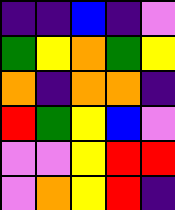[["indigo", "indigo", "blue", "indigo", "violet"], ["green", "yellow", "orange", "green", "yellow"], ["orange", "indigo", "orange", "orange", "indigo"], ["red", "green", "yellow", "blue", "violet"], ["violet", "violet", "yellow", "red", "red"], ["violet", "orange", "yellow", "red", "indigo"]]